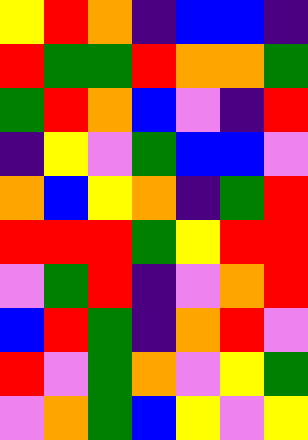[["yellow", "red", "orange", "indigo", "blue", "blue", "indigo"], ["red", "green", "green", "red", "orange", "orange", "green"], ["green", "red", "orange", "blue", "violet", "indigo", "red"], ["indigo", "yellow", "violet", "green", "blue", "blue", "violet"], ["orange", "blue", "yellow", "orange", "indigo", "green", "red"], ["red", "red", "red", "green", "yellow", "red", "red"], ["violet", "green", "red", "indigo", "violet", "orange", "red"], ["blue", "red", "green", "indigo", "orange", "red", "violet"], ["red", "violet", "green", "orange", "violet", "yellow", "green"], ["violet", "orange", "green", "blue", "yellow", "violet", "yellow"]]